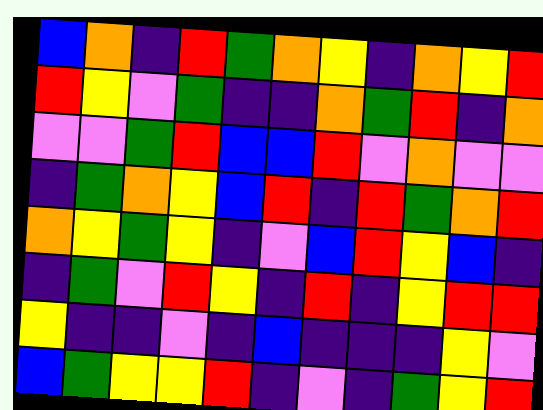[["blue", "orange", "indigo", "red", "green", "orange", "yellow", "indigo", "orange", "yellow", "red"], ["red", "yellow", "violet", "green", "indigo", "indigo", "orange", "green", "red", "indigo", "orange"], ["violet", "violet", "green", "red", "blue", "blue", "red", "violet", "orange", "violet", "violet"], ["indigo", "green", "orange", "yellow", "blue", "red", "indigo", "red", "green", "orange", "red"], ["orange", "yellow", "green", "yellow", "indigo", "violet", "blue", "red", "yellow", "blue", "indigo"], ["indigo", "green", "violet", "red", "yellow", "indigo", "red", "indigo", "yellow", "red", "red"], ["yellow", "indigo", "indigo", "violet", "indigo", "blue", "indigo", "indigo", "indigo", "yellow", "violet"], ["blue", "green", "yellow", "yellow", "red", "indigo", "violet", "indigo", "green", "yellow", "red"]]